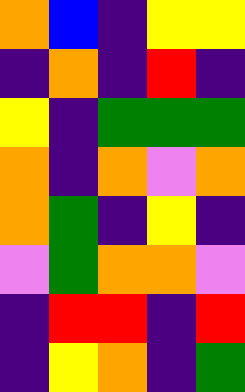[["orange", "blue", "indigo", "yellow", "yellow"], ["indigo", "orange", "indigo", "red", "indigo"], ["yellow", "indigo", "green", "green", "green"], ["orange", "indigo", "orange", "violet", "orange"], ["orange", "green", "indigo", "yellow", "indigo"], ["violet", "green", "orange", "orange", "violet"], ["indigo", "red", "red", "indigo", "red"], ["indigo", "yellow", "orange", "indigo", "green"]]